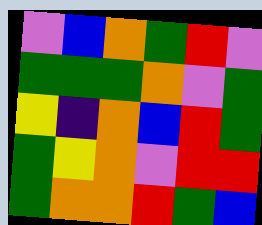[["violet", "blue", "orange", "green", "red", "violet"], ["green", "green", "green", "orange", "violet", "green"], ["yellow", "indigo", "orange", "blue", "red", "green"], ["green", "yellow", "orange", "violet", "red", "red"], ["green", "orange", "orange", "red", "green", "blue"]]